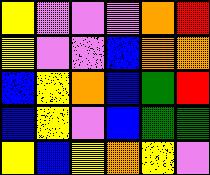[["yellow", "violet", "violet", "violet", "orange", "red"], ["yellow", "violet", "violet", "blue", "orange", "orange"], ["blue", "yellow", "orange", "blue", "green", "red"], ["blue", "yellow", "violet", "blue", "green", "green"], ["yellow", "blue", "yellow", "orange", "yellow", "violet"]]